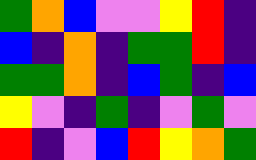[["green", "orange", "blue", "violet", "violet", "yellow", "red", "indigo"], ["blue", "indigo", "orange", "indigo", "green", "green", "red", "indigo"], ["green", "green", "orange", "indigo", "blue", "green", "indigo", "blue"], ["yellow", "violet", "indigo", "green", "indigo", "violet", "green", "violet"], ["red", "indigo", "violet", "blue", "red", "yellow", "orange", "green"]]